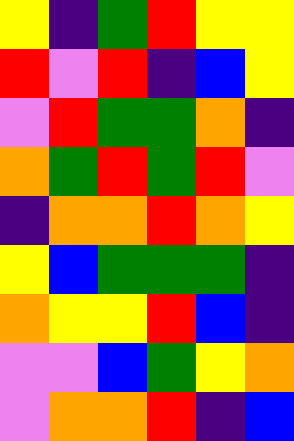[["yellow", "indigo", "green", "red", "yellow", "yellow"], ["red", "violet", "red", "indigo", "blue", "yellow"], ["violet", "red", "green", "green", "orange", "indigo"], ["orange", "green", "red", "green", "red", "violet"], ["indigo", "orange", "orange", "red", "orange", "yellow"], ["yellow", "blue", "green", "green", "green", "indigo"], ["orange", "yellow", "yellow", "red", "blue", "indigo"], ["violet", "violet", "blue", "green", "yellow", "orange"], ["violet", "orange", "orange", "red", "indigo", "blue"]]